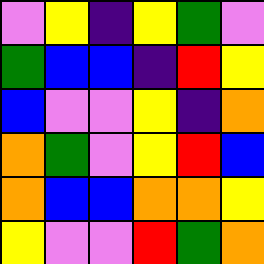[["violet", "yellow", "indigo", "yellow", "green", "violet"], ["green", "blue", "blue", "indigo", "red", "yellow"], ["blue", "violet", "violet", "yellow", "indigo", "orange"], ["orange", "green", "violet", "yellow", "red", "blue"], ["orange", "blue", "blue", "orange", "orange", "yellow"], ["yellow", "violet", "violet", "red", "green", "orange"]]